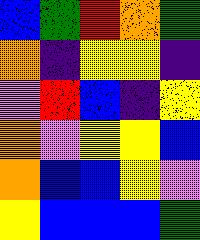[["blue", "green", "red", "orange", "green"], ["orange", "indigo", "yellow", "yellow", "indigo"], ["violet", "red", "blue", "indigo", "yellow"], ["orange", "violet", "yellow", "yellow", "blue"], ["orange", "blue", "blue", "yellow", "violet"], ["yellow", "blue", "blue", "blue", "green"]]